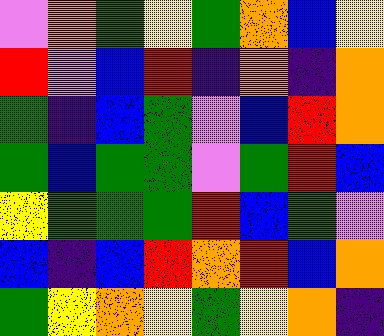[["violet", "orange", "green", "yellow", "green", "orange", "blue", "yellow"], ["red", "violet", "blue", "red", "indigo", "orange", "indigo", "orange"], ["green", "indigo", "blue", "green", "violet", "blue", "red", "orange"], ["green", "blue", "green", "green", "violet", "green", "red", "blue"], ["yellow", "green", "green", "green", "red", "blue", "green", "violet"], ["blue", "indigo", "blue", "red", "orange", "red", "blue", "orange"], ["green", "yellow", "orange", "yellow", "green", "yellow", "orange", "indigo"]]